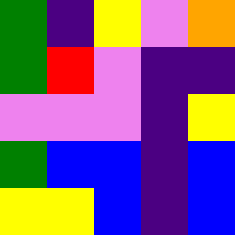[["green", "indigo", "yellow", "violet", "orange"], ["green", "red", "violet", "indigo", "indigo"], ["violet", "violet", "violet", "indigo", "yellow"], ["green", "blue", "blue", "indigo", "blue"], ["yellow", "yellow", "blue", "indigo", "blue"]]